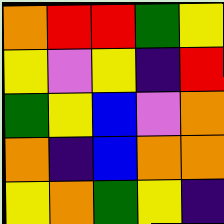[["orange", "red", "red", "green", "yellow"], ["yellow", "violet", "yellow", "indigo", "red"], ["green", "yellow", "blue", "violet", "orange"], ["orange", "indigo", "blue", "orange", "orange"], ["yellow", "orange", "green", "yellow", "indigo"]]